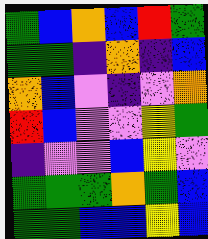[["green", "blue", "orange", "blue", "red", "green"], ["green", "green", "indigo", "orange", "indigo", "blue"], ["orange", "blue", "violet", "indigo", "violet", "orange"], ["red", "blue", "violet", "violet", "yellow", "green"], ["indigo", "violet", "violet", "blue", "yellow", "violet"], ["green", "green", "green", "orange", "green", "blue"], ["green", "green", "blue", "blue", "yellow", "blue"]]